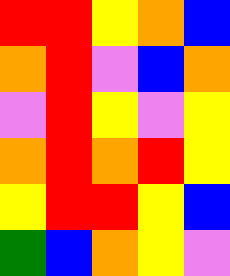[["red", "red", "yellow", "orange", "blue"], ["orange", "red", "violet", "blue", "orange"], ["violet", "red", "yellow", "violet", "yellow"], ["orange", "red", "orange", "red", "yellow"], ["yellow", "red", "red", "yellow", "blue"], ["green", "blue", "orange", "yellow", "violet"]]